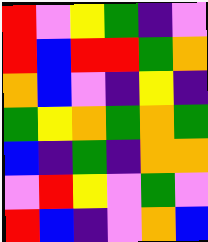[["red", "violet", "yellow", "green", "indigo", "violet"], ["red", "blue", "red", "red", "green", "orange"], ["orange", "blue", "violet", "indigo", "yellow", "indigo"], ["green", "yellow", "orange", "green", "orange", "green"], ["blue", "indigo", "green", "indigo", "orange", "orange"], ["violet", "red", "yellow", "violet", "green", "violet"], ["red", "blue", "indigo", "violet", "orange", "blue"]]